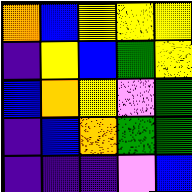[["orange", "blue", "yellow", "yellow", "yellow"], ["indigo", "yellow", "blue", "green", "yellow"], ["blue", "orange", "yellow", "violet", "green"], ["indigo", "blue", "orange", "green", "green"], ["indigo", "indigo", "indigo", "violet", "blue"]]